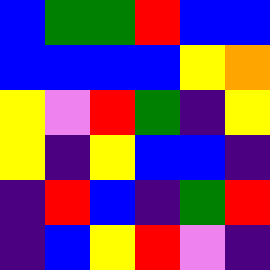[["blue", "green", "green", "red", "blue", "blue"], ["blue", "blue", "blue", "blue", "yellow", "orange"], ["yellow", "violet", "red", "green", "indigo", "yellow"], ["yellow", "indigo", "yellow", "blue", "blue", "indigo"], ["indigo", "red", "blue", "indigo", "green", "red"], ["indigo", "blue", "yellow", "red", "violet", "indigo"]]